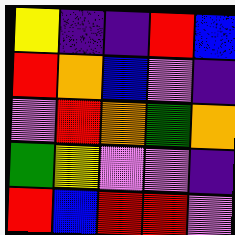[["yellow", "indigo", "indigo", "red", "blue"], ["red", "orange", "blue", "violet", "indigo"], ["violet", "red", "orange", "green", "orange"], ["green", "yellow", "violet", "violet", "indigo"], ["red", "blue", "red", "red", "violet"]]